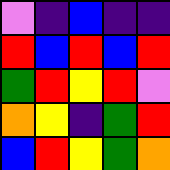[["violet", "indigo", "blue", "indigo", "indigo"], ["red", "blue", "red", "blue", "red"], ["green", "red", "yellow", "red", "violet"], ["orange", "yellow", "indigo", "green", "red"], ["blue", "red", "yellow", "green", "orange"]]